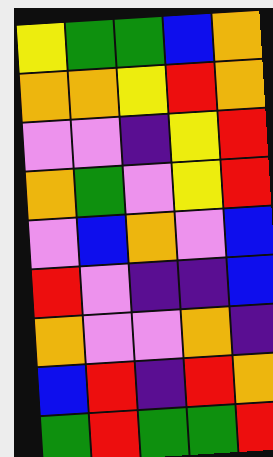[["yellow", "green", "green", "blue", "orange"], ["orange", "orange", "yellow", "red", "orange"], ["violet", "violet", "indigo", "yellow", "red"], ["orange", "green", "violet", "yellow", "red"], ["violet", "blue", "orange", "violet", "blue"], ["red", "violet", "indigo", "indigo", "blue"], ["orange", "violet", "violet", "orange", "indigo"], ["blue", "red", "indigo", "red", "orange"], ["green", "red", "green", "green", "red"]]